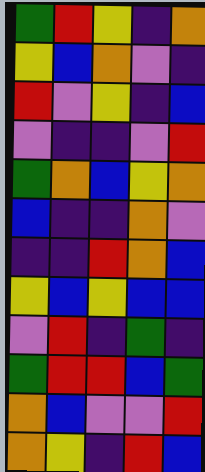[["green", "red", "yellow", "indigo", "orange"], ["yellow", "blue", "orange", "violet", "indigo"], ["red", "violet", "yellow", "indigo", "blue"], ["violet", "indigo", "indigo", "violet", "red"], ["green", "orange", "blue", "yellow", "orange"], ["blue", "indigo", "indigo", "orange", "violet"], ["indigo", "indigo", "red", "orange", "blue"], ["yellow", "blue", "yellow", "blue", "blue"], ["violet", "red", "indigo", "green", "indigo"], ["green", "red", "red", "blue", "green"], ["orange", "blue", "violet", "violet", "red"], ["orange", "yellow", "indigo", "red", "blue"]]